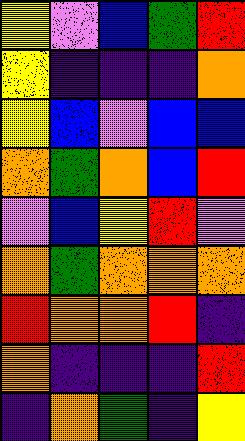[["yellow", "violet", "blue", "green", "red"], ["yellow", "indigo", "indigo", "indigo", "orange"], ["yellow", "blue", "violet", "blue", "blue"], ["orange", "green", "orange", "blue", "red"], ["violet", "blue", "yellow", "red", "violet"], ["orange", "green", "orange", "orange", "orange"], ["red", "orange", "orange", "red", "indigo"], ["orange", "indigo", "indigo", "indigo", "red"], ["indigo", "orange", "green", "indigo", "yellow"]]